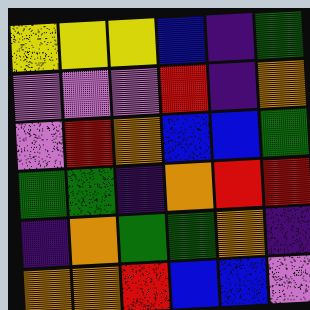[["yellow", "yellow", "yellow", "blue", "indigo", "green"], ["violet", "violet", "violet", "red", "indigo", "orange"], ["violet", "red", "orange", "blue", "blue", "green"], ["green", "green", "indigo", "orange", "red", "red"], ["indigo", "orange", "green", "green", "orange", "indigo"], ["orange", "orange", "red", "blue", "blue", "violet"]]